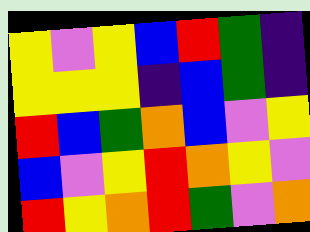[["yellow", "violet", "yellow", "blue", "red", "green", "indigo"], ["yellow", "yellow", "yellow", "indigo", "blue", "green", "indigo"], ["red", "blue", "green", "orange", "blue", "violet", "yellow"], ["blue", "violet", "yellow", "red", "orange", "yellow", "violet"], ["red", "yellow", "orange", "red", "green", "violet", "orange"]]